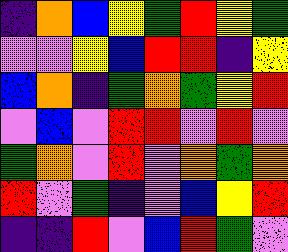[["indigo", "orange", "blue", "yellow", "green", "red", "yellow", "green"], ["violet", "violet", "yellow", "blue", "red", "red", "indigo", "yellow"], ["blue", "orange", "indigo", "green", "orange", "green", "yellow", "red"], ["violet", "blue", "violet", "red", "red", "violet", "red", "violet"], ["green", "orange", "violet", "red", "violet", "orange", "green", "orange"], ["red", "violet", "green", "indigo", "violet", "blue", "yellow", "red"], ["indigo", "indigo", "red", "violet", "blue", "red", "green", "violet"]]